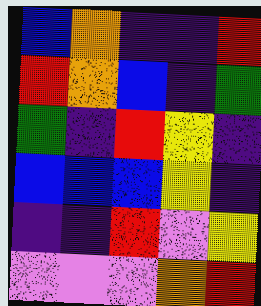[["blue", "orange", "indigo", "indigo", "red"], ["red", "orange", "blue", "indigo", "green"], ["green", "indigo", "red", "yellow", "indigo"], ["blue", "blue", "blue", "yellow", "indigo"], ["indigo", "indigo", "red", "violet", "yellow"], ["violet", "violet", "violet", "orange", "red"]]